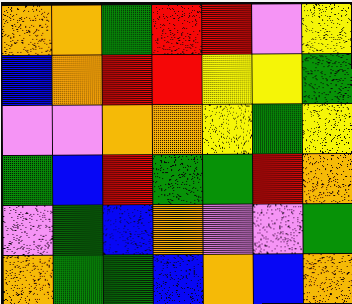[["orange", "orange", "green", "red", "red", "violet", "yellow"], ["blue", "orange", "red", "red", "yellow", "yellow", "green"], ["violet", "violet", "orange", "orange", "yellow", "green", "yellow"], ["green", "blue", "red", "green", "green", "red", "orange"], ["violet", "green", "blue", "orange", "violet", "violet", "green"], ["orange", "green", "green", "blue", "orange", "blue", "orange"]]